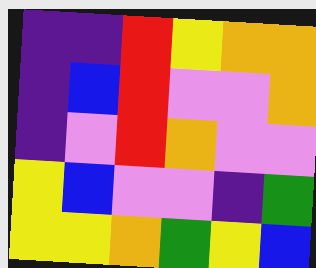[["indigo", "indigo", "red", "yellow", "orange", "orange"], ["indigo", "blue", "red", "violet", "violet", "orange"], ["indigo", "violet", "red", "orange", "violet", "violet"], ["yellow", "blue", "violet", "violet", "indigo", "green"], ["yellow", "yellow", "orange", "green", "yellow", "blue"]]